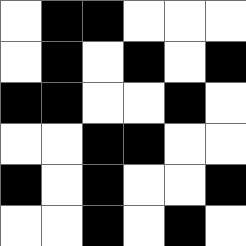[["white", "black", "black", "white", "white", "white"], ["white", "black", "white", "black", "white", "black"], ["black", "black", "white", "white", "black", "white"], ["white", "white", "black", "black", "white", "white"], ["black", "white", "black", "white", "white", "black"], ["white", "white", "black", "white", "black", "white"]]